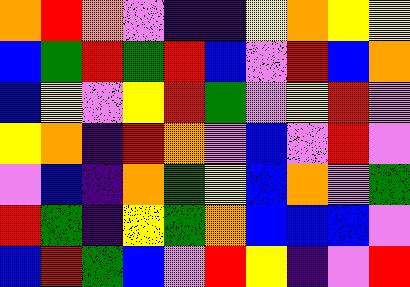[["orange", "red", "orange", "violet", "indigo", "indigo", "yellow", "orange", "yellow", "yellow"], ["blue", "green", "red", "green", "red", "blue", "violet", "red", "blue", "orange"], ["blue", "yellow", "violet", "yellow", "red", "green", "violet", "yellow", "red", "violet"], ["yellow", "orange", "indigo", "red", "orange", "violet", "blue", "violet", "red", "violet"], ["violet", "blue", "indigo", "orange", "green", "yellow", "blue", "orange", "violet", "green"], ["red", "green", "indigo", "yellow", "green", "orange", "blue", "blue", "blue", "violet"], ["blue", "red", "green", "blue", "violet", "red", "yellow", "indigo", "violet", "red"]]